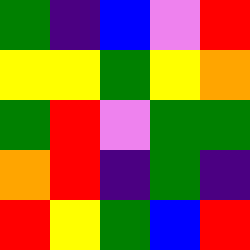[["green", "indigo", "blue", "violet", "red"], ["yellow", "yellow", "green", "yellow", "orange"], ["green", "red", "violet", "green", "green"], ["orange", "red", "indigo", "green", "indigo"], ["red", "yellow", "green", "blue", "red"]]